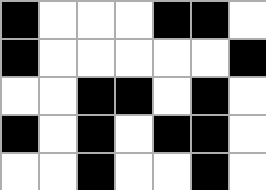[["black", "white", "white", "white", "black", "black", "white"], ["black", "white", "white", "white", "white", "white", "black"], ["white", "white", "black", "black", "white", "black", "white"], ["black", "white", "black", "white", "black", "black", "white"], ["white", "white", "black", "white", "white", "black", "white"]]